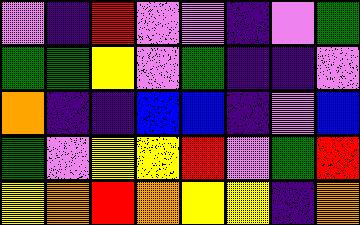[["violet", "indigo", "red", "violet", "violet", "indigo", "violet", "green"], ["green", "green", "yellow", "violet", "green", "indigo", "indigo", "violet"], ["orange", "indigo", "indigo", "blue", "blue", "indigo", "violet", "blue"], ["green", "violet", "yellow", "yellow", "red", "violet", "green", "red"], ["yellow", "orange", "red", "orange", "yellow", "yellow", "indigo", "orange"]]